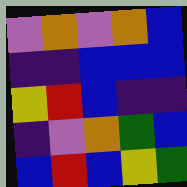[["violet", "orange", "violet", "orange", "blue"], ["indigo", "indigo", "blue", "blue", "blue"], ["yellow", "red", "blue", "indigo", "indigo"], ["indigo", "violet", "orange", "green", "blue"], ["blue", "red", "blue", "yellow", "green"]]